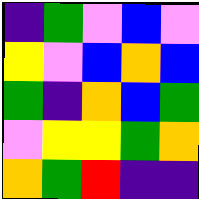[["indigo", "green", "violet", "blue", "violet"], ["yellow", "violet", "blue", "orange", "blue"], ["green", "indigo", "orange", "blue", "green"], ["violet", "yellow", "yellow", "green", "orange"], ["orange", "green", "red", "indigo", "indigo"]]